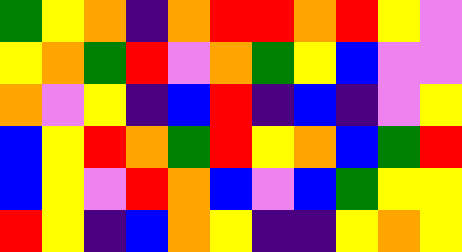[["green", "yellow", "orange", "indigo", "orange", "red", "red", "orange", "red", "yellow", "violet"], ["yellow", "orange", "green", "red", "violet", "orange", "green", "yellow", "blue", "violet", "violet"], ["orange", "violet", "yellow", "indigo", "blue", "red", "indigo", "blue", "indigo", "violet", "yellow"], ["blue", "yellow", "red", "orange", "green", "red", "yellow", "orange", "blue", "green", "red"], ["blue", "yellow", "violet", "red", "orange", "blue", "violet", "blue", "green", "yellow", "yellow"], ["red", "yellow", "indigo", "blue", "orange", "yellow", "indigo", "indigo", "yellow", "orange", "yellow"]]